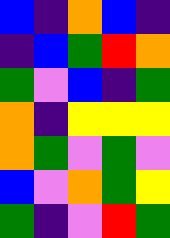[["blue", "indigo", "orange", "blue", "indigo"], ["indigo", "blue", "green", "red", "orange"], ["green", "violet", "blue", "indigo", "green"], ["orange", "indigo", "yellow", "yellow", "yellow"], ["orange", "green", "violet", "green", "violet"], ["blue", "violet", "orange", "green", "yellow"], ["green", "indigo", "violet", "red", "green"]]